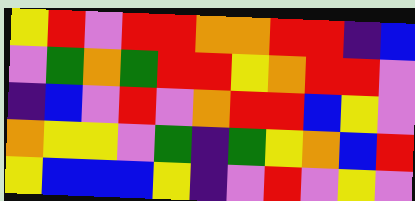[["yellow", "red", "violet", "red", "red", "orange", "orange", "red", "red", "indigo", "blue"], ["violet", "green", "orange", "green", "red", "red", "yellow", "orange", "red", "red", "violet"], ["indigo", "blue", "violet", "red", "violet", "orange", "red", "red", "blue", "yellow", "violet"], ["orange", "yellow", "yellow", "violet", "green", "indigo", "green", "yellow", "orange", "blue", "red"], ["yellow", "blue", "blue", "blue", "yellow", "indigo", "violet", "red", "violet", "yellow", "violet"]]